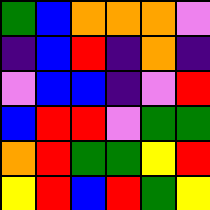[["green", "blue", "orange", "orange", "orange", "violet"], ["indigo", "blue", "red", "indigo", "orange", "indigo"], ["violet", "blue", "blue", "indigo", "violet", "red"], ["blue", "red", "red", "violet", "green", "green"], ["orange", "red", "green", "green", "yellow", "red"], ["yellow", "red", "blue", "red", "green", "yellow"]]